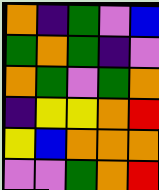[["orange", "indigo", "green", "violet", "blue"], ["green", "orange", "green", "indigo", "violet"], ["orange", "green", "violet", "green", "orange"], ["indigo", "yellow", "yellow", "orange", "red"], ["yellow", "blue", "orange", "orange", "orange"], ["violet", "violet", "green", "orange", "red"]]